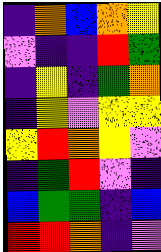[["indigo", "orange", "blue", "orange", "yellow"], ["violet", "indigo", "indigo", "red", "green"], ["indigo", "yellow", "indigo", "green", "orange"], ["indigo", "yellow", "violet", "yellow", "yellow"], ["yellow", "red", "orange", "yellow", "violet"], ["indigo", "green", "red", "violet", "indigo"], ["blue", "green", "green", "indigo", "blue"], ["red", "red", "orange", "indigo", "violet"]]